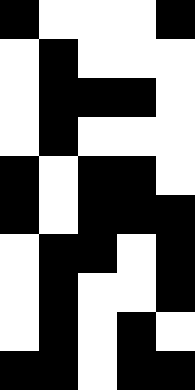[["black", "white", "white", "white", "black"], ["white", "black", "white", "white", "white"], ["white", "black", "black", "black", "white"], ["white", "black", "white", "white", "white"], ["black", "white", "black", "black", "white"], ["black", "white", "black", "black", "black"], ["white", "black", "black", "white", "black"], ["white", "black", "white", "white", "black"], ["white", "black", "white", "black", "white"], ["black", "black", "white", "black", "black"]]